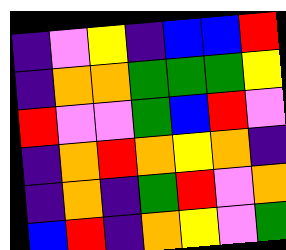[["indigo", "violet", "yellow", "indigo", "blue", "blue", "red"], ["indigo", "orange", "orange", "green", "green", "green", "yellow"], ["red", "violet", "violet", "green", "blue", "red", "violet"], ["indigo", "orange", "red", "orange", "yellow", "orange", "indigo"], ["indigo", "orange", "indigo", "green", "red", "violet", "orange"], ["blue", "red", "indigo", "orange", "yellow", "violet", "green"]]